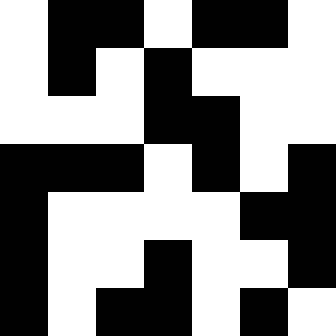[["white", "black", "black", "white", "black", "black", "white"], ["white", "black", "white", "black", "white", "white", "white"], ["white", "white", "white", "black", "black", "white", "white"], ["black", "black", "black", "white", "black", "white", "black"], ["black", "white", "white", "white", "white", "black", "black"], ["black", "white", "white", "black", "white", "white", "black"], ["black", "white", "black", "black", "white", "black", "white"]]